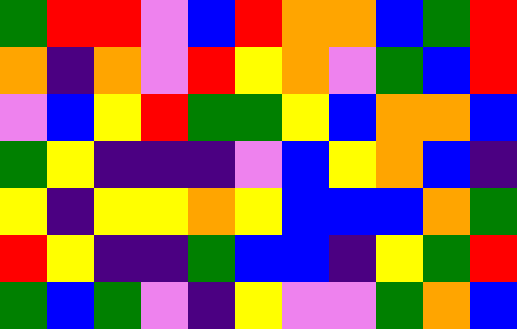[["green", "red", "red", "violet", "blue", "red", "orange", "orange", "blue", "green", "red"], ["orange", "indigo", "orange", "violet", "red", "yellow", "orange", "violet", "green", "blue", "red"], ["violet", "blue", "yellow", "red", "green", "green", "yellow", "blue", "orange", "orange", "blue"], ["green", "yellow", "indigo", "indigo", "indigo", "violet", "blue", "yellow", "orange", "blue", "indigo"], ["yellow", "indigo", "yellow", "yellow", "orange", "yellow", "blue", "blue", "blue", "orange", "green"], ["red", "yellow", "indigo", "indigo", "green", "blue", "blue", "indigo", "yellow", "green", "red"], ["green", "blue", "green", "violet", "indigo", "yellow", "violet", "violet", "green", "orange", "blue"]]